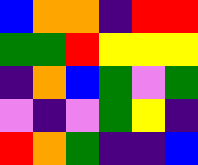[["blue", "orange", "orange", "indigo", "red", "red"], ["green", "green", "red", "yellow", "yellow", "yellow"], ["indigo", "orange", "blue", "green", "violet", "green"], ["violet", "indigo", "violet", "green", "yellow", "indigo"], ["red", "orange", "green", "indigo", "indigo", "blue"]]